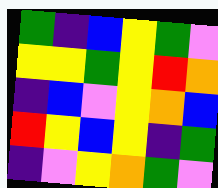[["green", "indigo", "blue", "yellow", "green", "violet"], ["yellow", "yellow", "green", "yellow", "red", "orange"], ["indigo", "blue", "violet", "yellow", "orange", "blue"], ["red", "yellow", "blue", "yellow", "indigo", "green"], ["indigo", "violet", "yellow", "orange", "green", "violet"]]